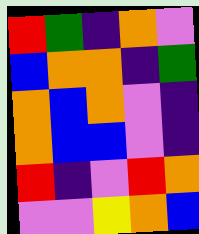[["red", "green", "indigo", "orange", "violet"], ["blue", "orange", "orange", "indigo", "green"], ["orange", "blue", "orange", "violet", "indigo"], ["orange", "blue", "blue", "violet", "indigo"], ["red", "indigo", "violet", "red", "orange"], ["violet", "violet", "yellow", "orange", "blue"]]